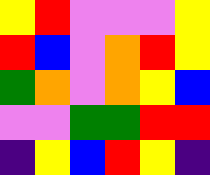[["yellow", "red", "violet", "violet", "violet", "yellow"], ["red", "blue", "violet", "orange", "red", "yellow"], ["green", "orange", "violet", "orange", "yellow", "blue"], ["violet", "violet", "green", "green", "red", "red"], ["indigo", "yellow", "blue", "red", "yellow", "indigo"]]